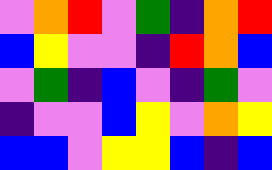[["violet", "orange", "red", "violet", "green", "indigo", "orange", "red"], ["blue", "yellow", "violet", "violet", "indigo", "red", "orange", "blue"], ["violet", "green", "indigo", "blue", "violet", "indigo", "green", "violet"], ["indigo", "violet", "violet", "blue", "yellow", "violet", "orange", "yellow"], ["blue", "blue", "violet", "yellow", "yellow", "blue", "indigo", "blue"]]